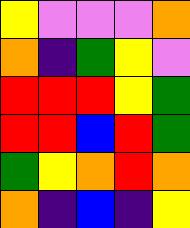[["yellow", "violet", "violet", "violet", "orange"], ["orange", "indigo", "green", "yellow", "violet"], ["red", "red", "red", "yellow", "green"], ["red", "red", "blue", "red", "green"], ["green", "yellow", "orange", "red", "orange"], ["orange", "indigo", "blue", "indigo", "yellow"]]